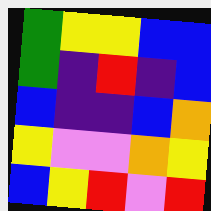[["green", "yellow", "yellow", "blue", "blue"], ["green", "indigo", "red", "indigo", "blue"], ["blue", "indigo", "indigo", "blue", "orange"], ["yellow", "violet", "violet", "orange", "yellow"], ["blue", "yellow", "red", "violet", "red"]]